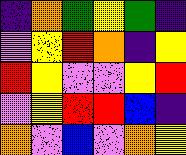[["indigo", "orange", "green", "yellow", "green", "indigo"], ["violet", "yellow", "red", "orange", "indigo", "yellow"], ["red", "yellow", "violet", "violet", "yellow", "red"], ["violet", "yellow", "red", "red", "blue", "indigo"], ["orange", "violet", "blue", "violet", "orange", "yellow"]]